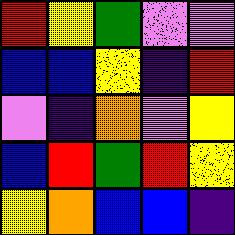[["red", "yellow", "green", "violet", "violet"], ["blue", "blue", "yellow", "indigo", "red"], ["violet", "indigo", "orange", "violet", "yellow"], ["blue", "red", "green", "red", "yellow"], ["yellow", "orange", "blue", "blue", "indigo"]]